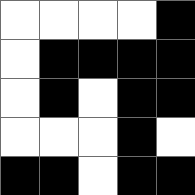[["white", "white", "white", "white", "black"], ["white", "black", "black", "black", "black"], ["white", "black", "white", "black", "black"], ["white", "white", "white", "black", "white"], ["black", "black", "white", "black", "black"]]